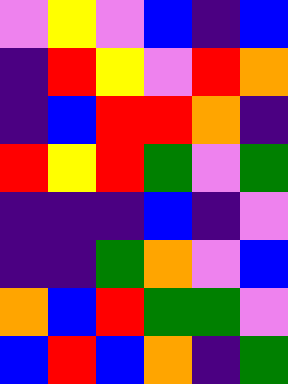[["violet", "yellow", "violet", "blue", "indigo", "blue"], ["indigo", "red", "yellow", "violet", "red", "orange"], ["indigo", "blue", "red", "red", "orange", "indigo"], ["red", "yellow", "red", "green", "violet", "green"], ["indigo", "indigo", "indigo", "blue", "indigo", "violet"], ["indigo", "indigo", "green", "orange", "violet", "blue"], ["orange", "blue", "red", "green", "green", "violet"], ["blue", "red", "blue", "orange", "indigo", "green"]]